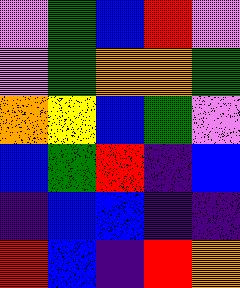[["violet", "green", "blue", "red", "violet"], ["violet", "green", "orange", "orange", "green"], ["orange", "yellow", "blue", "green", "violet"], ["blue", "green", "red", "indigo", "blue"], ["indigo", "blue", "blue", "indigo", "indigo"], ["red", "blue", "indigo", "red", "orange"]]